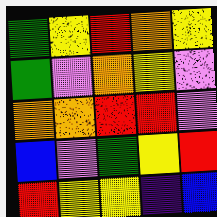[["green", "yellow", "red", "orange", "yellow"], ["green", "violet", "orange", "yellow", "violet"], ["orange", "orange", "red", "red", "violet"], ["blue", "violet", "green", "yellow", "red"], ["red", "yellow", "yellow", "indigo", "blue"]]